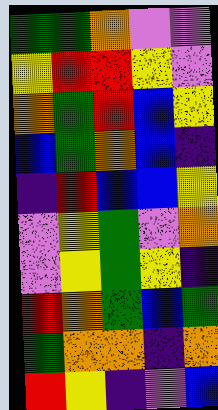[["green", "green", "orange", "violet", "violet"], ["yellow", "red", "red", "yellow", "violet"], ["orange", "green", "red", "blue", "yellow"], ["blue", "green", "orange", "blue", "indigo"], ["indigo", "red", "blue", "blue", "yellow"], ["violet", "yellow", "green", "violet", "orange"], ["violet", "yellow", "green", "yellow", "indigo"], ["red", "orange", "green", "blue", "green"], ["green", "orange", "orange", "indigo", "orange"], ["red", "yellow", "indigo", "violet", "blue"]]